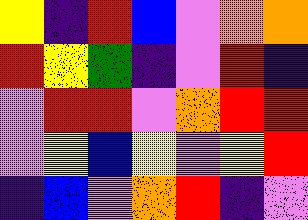[["yellow", "indigo", "red", "blue", "violet", "orange", "orange"], ["red", "yellow", "green", "indigo", "violet", "red", "indigo"], ["violet", "red", "red", "violet", "orange", "red", "red"], ["violet", "yellow", "blue", "yellow", "violet", "yellow", "red"], ["indigo", "blue", "violet", "orange", "red", "indigo", "violet"]]